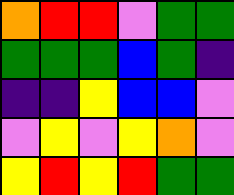[["orange", "red", "red", "violet", "green", "green"], ["green", "green", "green", "blue", "green", "indigo"], ["indigo", "indigo", "yellow", "blue", "blue", "violet"], ["violet", "yellow", "violet", "yellow", "orange", "violet"], ["yellow", "red", "yellow", "red", "green", "green"]]